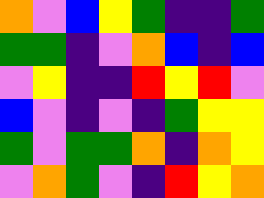[["orange", "violet", "blue", "yellow", "green", "indigo", "indigo", "green"], ["green", "green", "indigo", "violet", "orange", "blue", "indigo", "blue"], ["violet", "yellow", "indigo", "indigo", "red", "yellow", "red", "violet"], ["blue", "violet", "indigo", "violet", "indigo", "green", "yellow", "yellow"], ["green", "violet", "green", "green", "orange", "indigo", "orange", "yellow"], ["violet", "orange", "green", "violet", "indigo", "red", "yellow", "orange"]]